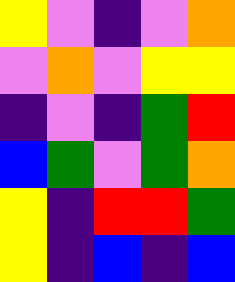[["yellow", "violet", "indigo", "violet", "orange"], ["violet", "orange", "violet", "yellow", "yellow"], ["indigo", "violet", "indigo", "green", "red"], ["blue", "green", "violet", "green", "orange"], ["yellow", "indigo", "red", "red", "green"], ["yellow", "indigo", "blue", "indigo", "blue"]]